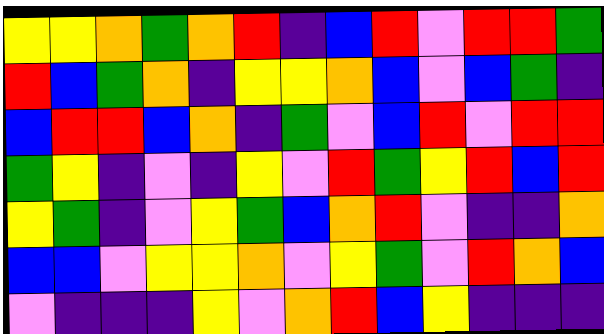[["yellow", "yellow", "orange", "green", "orange", "red", "indigo", "blue", "red", "violet", "red", "red", "green"], ["red", "blue", "green", "orange", "indigo", "yellow", "yellow", "orange", "blue", "violet", "blue", "green", "indigo"], ["blue", "red", "red", "blue", "orange", "indigo", "green", "violet", "blue", "red", "violet", "red", "red"], ["green", "yellow", "indigo", "violet", "indigo", "yellow", "violet", "red", "green", "yellow", "red", "blue", "red"], ["yellow", "green", "indigo", "violet", "yellow", "green", "blue", "orange", "red", "violet", "indigo", "indigo", "orange"], ["blue", "blue", "violet", "yellow", "yellow", "orange", "violet", "yellow", "green", "violet", "red", "orange", "blue"], ["violet", "indigo", "indigo", "indigo", "yellow", "violet", "orange", "red", "blue", "yellow", "indigo", "indigo", "indigo"]]